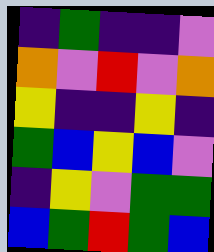[["indigo", "green", "indigo", "indigo", "violet"], ["orange", "violet", "red", "violet", "orange"], ["yellow", "indigo", "indigo", "yellow", "indigo"], ["green", "blue", "yellow", "blue", "violet"], ["indigo", "yellow", "violet", "green", "green"], ["blue", "green", "red", "green", "blue"]]